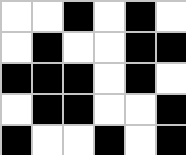[["white", "white", "black", "white", "black", "white"], ["white", "black", "white", "white", "black", "black"], ["black", "black", "black", "white", "black", "white"], ["white", "black", "black", "white", "white", "black"], ["black", "white", "white", "black", "white", "black"]]